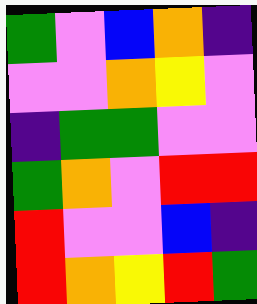[["green", "violet", "blue", "orange", "indigo"], ["violet", "violet", "orange", "yellow", "violet"], ["indigo", "green", "green", "violet", "violet"], ["green", "orange", "violet", "red", "red"], ["red", "violet", "violet", "blue", "indigo"], ["red", "orange", "yellow", "red", "green"]]